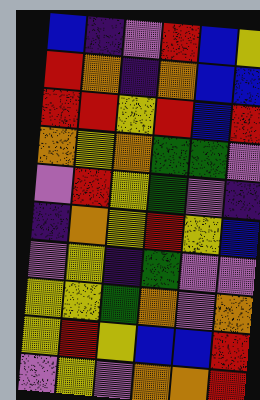[["blue", "indigo", "violet", "red", "blue", "yellow"], ["red", "orange", "indigo", "orange", "blue", "blue"], ["red", "red", "yellow", "red", "blue", "red"], ["orange", "yellow", "orange", "green", "green", "violet"], ["violet", "red", "yellow", "green", "violet", "indigo"], ["indigo", "orange", "yellow", "red", "yellow", "blue"], ["violet", "yellow", "indigo", "green", "violet", "violet"], ["yellow", "yellow", "green", "orange", "violet", "orange"], ["yellow", "red", "yellow", "blue", "blue", "red"], ["violet", "yellow", "violet", "orange", "orange", "red"]]